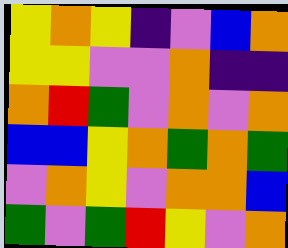[["yellow", "orange", "yellow", "indigo", "violet", "blue", "orange"], ["yellow", "yellow", "violet", "violet", "orange", "indigo", "indigo"], ["orange", "red", "green", "violet", "orange", "violet", "orange"], ["blue", "blue", "yellow", "orange", "green", "orange", "green"], ["violet", "orange", "yellow", "violet", "orange", "orange", "blue"], ["green", "violet", "green", "red", "yellow", "violet", "orange"]]